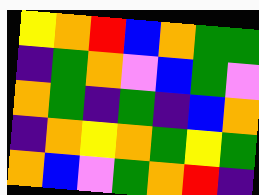[["yellow", "orange", "red", "blue", "orange", "green", "green"], ["indigo", "green", "orange", "violet", "blue", "green", "violet"], ["orange", "green", "indigo", "green", "indigo", "blue", "orange"], ["indigo", "orange", "yellow", "orange", "green", "yellow", "green"], ["orange", "blue", "violet", "green", "orange", "red", "indigo"]]